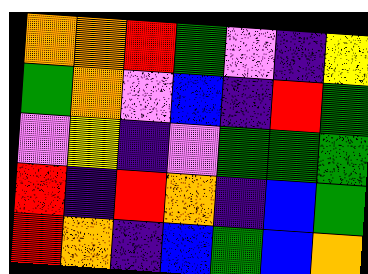[["orange", "orange", "red", "green", "violet", "indigo", "yellow"], ["green", "orange", "violet", "blue", "indigo", "red", "green"], ["violet", "yellow", "indigo", "violet", "green", "green", "green"], ["red", "indigo", "red", "orange", "indigo", "blue", "green"], ["red", "orange", "indigo", "blue", "green", "blue", "orange"]]